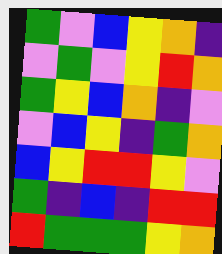[["green", "violet", "blue", "yellow", "orange", "indigo"], ["violet", "green", "violet", "yellow", "red", "orange"], ["green", "yellow", "blue", "orange", "indigo", "violet"], ["violet", "blue", "yellow", "indigo", "green", "orange"], ["blue", "yellow", "red", "red", "yellow", "violet"], ["green", "indigo", "blue", "indigo", "red", "red"], ["red", "green", "green", "green", "yellow", "orange"]]